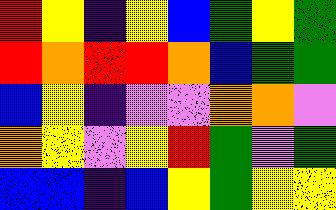[["red", "yellow", "indigo", "yellow", "blue", "green", "yellow", "green"], ["red", "orange", "red", "red", "orange", "blue", "green", "green"], ["blue", "yellow", "indigo", "violet", "violet", "orange", "orange", "violet"], ["orange", "yellow", "violet", "yellow", "red", "green", "violet", "green"], ["blue", "blue", "indigo", "blue", "yellow", "green", "yellow", "yellow"]]